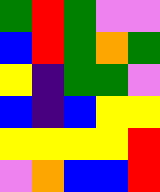[["green", "red", "green", "violet", "violet"], ["blue", "red", "green", "orange", "green"], ["yellow", "indigo", "green", "green", "violet"], ["blue", "indigo", "blue", "yellow", "yellow"], ["yellow", "yellow", "yellow", "yellow", "red"], ["violet", "orange", "blue", "blue", "red"]]